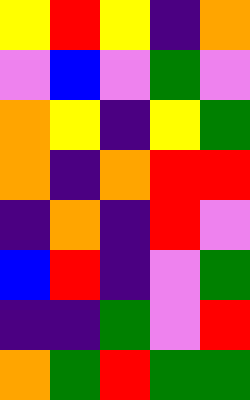[["yellow", "red", "yellow", "indigo", "orange"], ["violet", "blue", "violet", "green", "violet"], ["orange", "yellow", "indigo", "yellow", "green"], ["orange", "indigo", "orange", "red", "red"], ["indigo", "orange", "indigo", "red", "violet"], ["blue", "red", "indigo", "violet", "green"], ["indigo", "indigo", "green", "violet", "red"], ["orange", "green", "red", "green", "green"]]